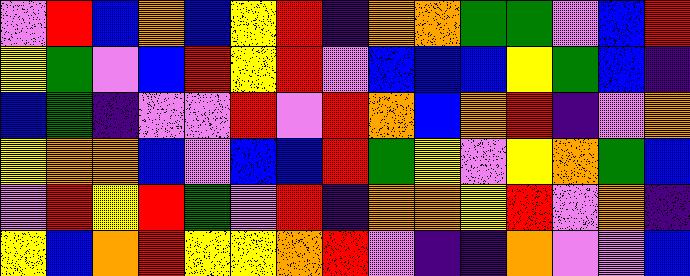[["violet", "red", "blue", "orange", "blue", "yellow", "red", "indigo", "orange", "orange", "green", "green", "violet", "blue", "red"], ["yellow", "green", "violet", "blue", "red", "yellow", "red", "violet", "blue", "blue", "blue", "yellow", "green", "blue", "indigo"], ["blue", "green", "indigo", "violet", "violet", "red", "violet", "red", "orange", "blue", "orange", "red", "indigo", "violet", "orange"], ["yellow", "orange", "orange", "blue", "violet", "blue", "blue", "red", "green", "yellow", "violet", "yellow", "orange", "green", "blue"], ["violet", "red", "yellow", "red", "green", "violet", "red", "indigo", "orange", "orange", "yellow", "red", "violet", "orange", "indigo"], ["yellow", "blue", "orange", "red", "yellow", "yellow", "orange", "red", "violet", "indigo", "indigo", "orange", "violet", "violet", "blue"]]